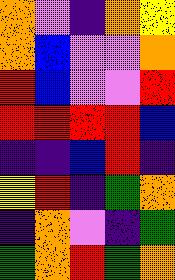[["orange", "violet", "indigo", "orange", "yellow"], ["orange", "blue", "violet", "violet", "orange"], ["red", "blue", "violet", "violet", "red"], ["red", "red", "red", "red", "blue"], ["indigo", "indigo", "blue", "red", "indigo"], ["yellow", "red", "indigo", "green", "orange"], ["indigo", "orange", "violet", "indigo", "green"], ["green", "orange", "red", "green", "orange"]]